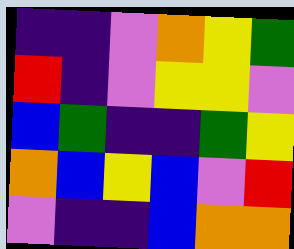[["indigo", "indigo", "violet", "orange", "yellow", "green"], ["red", "indigo", "violet", "yellow", "yellow", "violet"], ["blue", "green", "indigo", "indigo", "green", "yellow"], ["orange", "blue", "yellow", "blue", "violet", "red"], ["violet", "indigo", "indigo", "blue", "orange", "orange"]]